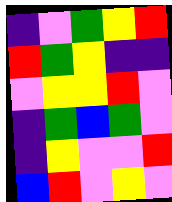[["indigo", "violet", "green", "yellow", "red"], ["red", "green", "yellow", "indigo", "indigo"], ["violet", "yellow", "yellow", "red", "violet"], ["indigo", "green", "blue", "green", "violet"], ["indigo", "yellow", "violet", "violet", "red"], ["blue", "red", "violet", "yellow", "violet"]]